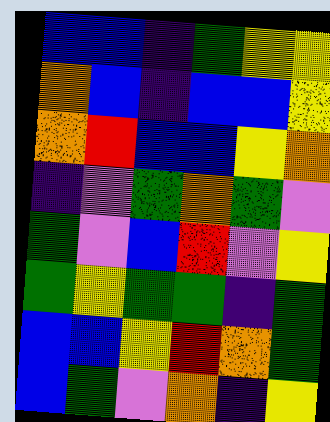[["blue", "blue", "indigo", "green", "yellow", "yellow"], ["orange", "blue", "indigo", "blue", "blue", "yellow"], ["orange", "red", "blue", "blue", "yellow", "orange"], ["indigo", "violet", "green", "orange", "green", "violet"], ["green", "violet", "blue", "red", "violet", "yellow"], ["green", "yellow", "green", "green", "indigo", "green"], ["blue", "blue", "yellow", "red", "orange", "green"], ["blue", "green", "violet", "orange", "indigo", "yellow"]]